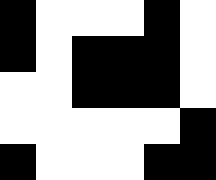[["black", "white", "white", "white", "black", "white"], ["black", "white", "black", "black", "black", "white"], ["white", "white", "black", "black", "black", "white"], ["white", "white", "white", "white", "white", "black"], ["black", "white", "white", "white", "black", "black"]]